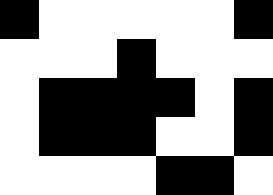[["black", "white", "white", "white", "white", "white", "black"], ["white", "white", "white", "black", "white", "white", "white"], ["white", "black", "black", "black", "black", "white", "black"], ["white", "black", "black", "black", "white", "white", "black"], ["white", "white", "white", "white", "black", "black", "white"]]